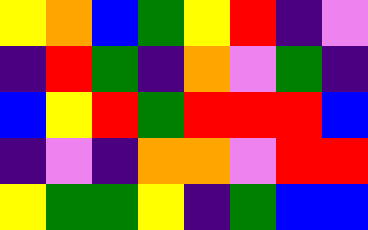[["yellow", "orange", "blue", "green", "yellow", "red", "indigo", "violet"], ["indigo", "red", "green", "indigo", "orange", "violet", "green", "indigo"], ["blue", "yellow", "red", "green", "red", "red", "red", "blue"], ["indigo", "violet", "indigo", "orange", "orange", "violet", "red", "red"], ["yellow", "green", "green", "yellow", "indigo", "green", "blue", "blue"]]